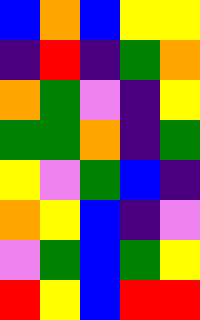[["blue", "orange", "blue", "yellow", "yellow"], ["indigo", "red", "indigo", "green", "orange"], ["orange", "green", "violet", "indigo", "yellow"], ["green", "green", "orange", "indigo", "green"], ["yellow", "violet", "green", "blue", "indigo"], ["orange", "yellow", "blue", "indigo", "violet"], ["violet", "green", "blue", "green", "yellow"], ["red", "yellow", "blue", "red", "red"]]